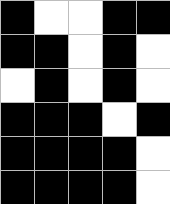[["black", "white", "white", "black", "black"], ["black", "black", "white", "black", "white"], ["white", "black", "white", "black", "white"], ["black", "black", "black", "white", "black"], ["black", "black", "black", "black", "white"], ["black", "black", "black", "black", "white"]]